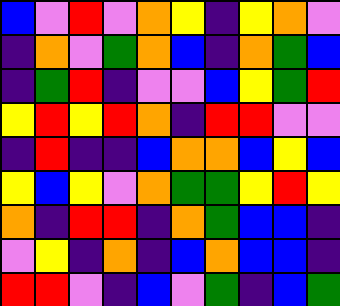[["blue", "violet", "red", "violet", "orange", "yellow", "indigo", "yellow", "orange", "violet"], ["indigo", "orange", "violet", "green", "orange", "blue", "indigo", "orange", "green", "blue"], ["indigo", "green", "red", "indigo", "violet", "violet", "blue", "yellow", "green", "red"], ["yellow", "red", "yellow", "red", "orange", "indigo", "red", "red", "violet", "violet"], ["indigo", "red", "indigo", "indigo", "blue", "orange", "orange", "blue", "yellow", "blue"], ["yellow", "blue", "yellow", "violet", "orange", "green", "green", "yellow", "red", "yellow"], ["orange", "indigo", "red", "red", "indigo", "orange", "green", "blue", "blue", "indigo"], ["violet", "yellow", "indigo", "orange", "indigo", "blue", "orange", "blue", "blue", "indigo"], ["red", "red", "violet", "indigo", "blue", "violet", "green", "indigo", "blue", "green"]]